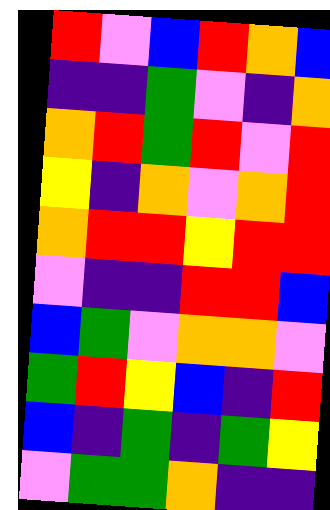[["red", "violet", "blue", "red", "orange", "blue"], ["indigo", "indigo", "green", "violet", "indigo", "orange"], ["orange", "red", "green", "red", "violet", "red"], ["yellow", "indigo", "orange", "violet", "orange", "red"], ["orange", "red", "red", "yellow", "red", "red"], ["violet", "indigo", "indigo", "red", "red", "blue"], ["blue", "green", "violet", "orange", "orange", "violet"], ["green", "red", "yellow", "blue", "indigo", "red"], ["blue", "indigo", "green", "indigo", "green", "yellow"], ["violet", "green", "green", "orange", "indigo", "indigo"]]